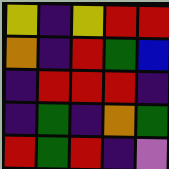[["yellow", "indigo", "yellow", "red", "red"], ["orange", "indigo", "red", "green", "blue"], ["indigo", "red", "red", "red", "indigo"], ["indigo", "green", "indigo", "orange", "green"], ["red", "green", "red", "indigo", "violet"]]